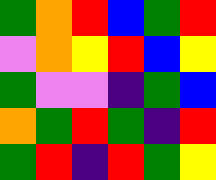[["green", "orange", "red", "blue", "green", "red"], ["violet", "orange", "yellow", "red", "blue", "yellow"], ["green", "violet", "violet", "indigo", "green", "blue"], ["orange", "green", "red", "green", "indigo", "red"], ["green", "red", "indigo", "red", "green", "yellow"]]